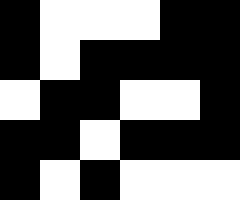[["black", "white", "white", "white", "black", "black"], ["black", "white", "black", "black", "black", "black"], ["white", "black", "black", "white", "white", "black"], ["black", "black", "white", "black", "black", "black"], ["black", "white", "black", "white", "white", "white"]]